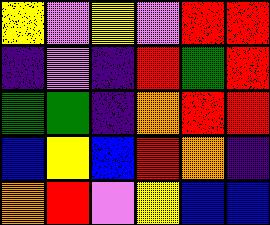[["yellow", "violet", "yellow", "violet", "red", "red"], ["indigo", "violet", "indigo", "red", "green", "red"], ["green", "green", "indigo", "orange", "red", "red"], ["blue", "yellow", "blue", "red", "orange", "indigo"], ["orange", "red", "violet", "yellow", "blue", "blue"]]